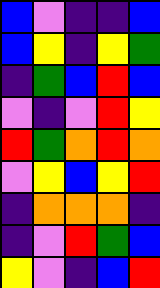[["blue", "violet", "indigo", "indigo", "blue"], ["blue", "yellow", "indigo", "yellow", "green"], ["indigo", "green", "blue", "red", "blue"], ["violet", "indigo", "violet", "red", "yellow"], ["red", "green", "orange", "red", "orange"], ["violet", "yellow", "blue", "yellow", "red"], ["indigo", "orange", "orange", "orange", "indigo"], ["indigo", "violet", "red", "green", "blue"], ["yellow", "violet", "indigo", "blue", "red"]]